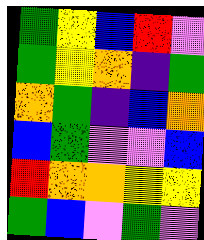[["green", "yellow", "blue", "red", "violet"], ["green", "yellow", "orange", "indigo", "green"], ["orange", "green", "indigo", "blue", "orange"], ["blue", "green", "violet", "violet", "blue"], ["red", "orange", "orange", "yellow", "yellow"], ["green", "blue", "violet", "green", "violet"]]